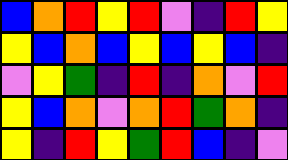[["blue", "orange", "red", "yellow", "red", "violet", "indigo", "red", "yellow"], ["yellow", "blue", "orange", "blue", "yellow", "blue", "yellow", "blue", "indigo"], ["violet", "yellow", "green", "indigo", "red", "indigo", "orange", "violet", "red"], ["yellow", "blue", "orange", "violet", "orange", "red", "green", "orange", "indigo"], ["yellow", "indigo", "red", "yellow", "green", "red", "blue", "indigo", "violet"]]